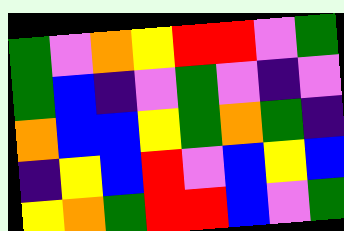[["green", "violet", "orange", "yellow", "red", "red", "violet", "green"], ["green", "blue", "indigo", "violet", "green", "violet", "indigo", "violet"], ["orange", "blue", "blue", "yellow", "green", "orange", "green", "indigo"], ["indigo", "yellow", "blue", "red", "violet", "blue", "yellow", "blue"], ["yellow", "orange", "green", "red", "red", "blue", "violet", "green"]]